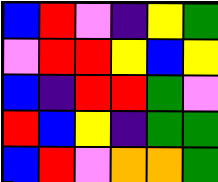[["blue", "red", "violet", "indigo", "yellow", "green"], ["violet", "red", "red", "yellow", "blue", "yellow"], ["blue", "indigo", "red", "red", "green", "violet"], ["red", "blue", "yellow", "indigo", "green", "green"], ["blue", "red", "violet", "orange", "orange", "green"]]